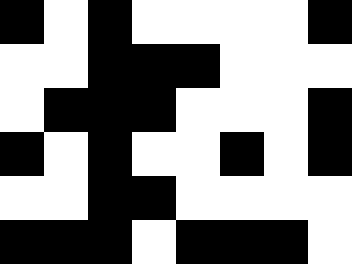[["black", "white", "black", "white", "white", "white", "white", "black"], ["white", "white", "black", "black", "black", "white", "white", "white"], ["white", "black", "black", "black", "white", "white", "white", "black"], ["black", "white", "black", "white", "white", "black", "white", "black"], ["white", "white", "black", "black", "white", "white", "white", "white"], ["black", "black", "black", "white", "black", "black", "black", "white"]]